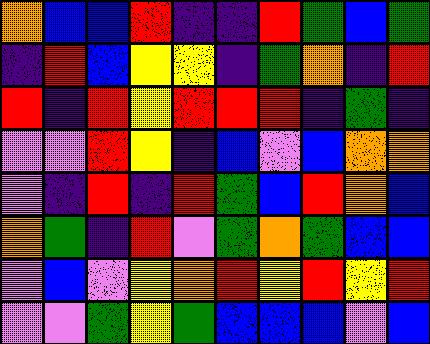[["orange", "blue", "blue", "red", "indigo", "indigo", "red", "green", "blue", "green"], ["indigo", "red", "blue", "yellow", "yellow", "indigo", "green", "orange", "indigo", "red"], ["red", "indigo", "red", "yellow", "red", "red", "red", "indigo", "green", "indigo"], ["violet", "violet", "red", "yellow", "indigo", "blue", "violet", "blue", "orange", "orange"], ["violet", "indigo", "red", "indigo", "red", "green", "blue", "red", "orange", "blue"], ["orange", "green", "indigo", "red", "violet", "green", "orange", "green", "blue", "blue"], ["violet", "blue", "violet", "yellow", "orange", "red", "yellow", "red", "yellow", "red"], ["violet", "violet", "green", "yellow", "green", "blue", "blue", "blue", "violet", "blue"]]